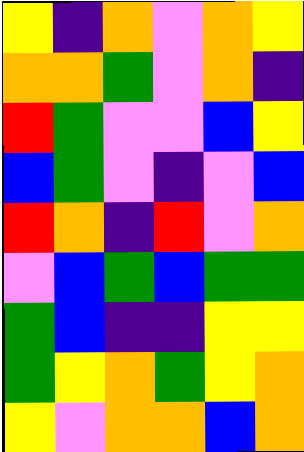[["yellow", "indigo", "orange", "violet", "orange", "yellow"], ["orange", "orange", "green", "violet", "orange", "indigo"], ["red", "green", "violet", "violet", "blue", "yellow"], ["blue", "green", "violet", "indigo", "violet", "blue"], ["red", "orange", "indigo", "red", "violet", "orange"], ["violet", "blue", "green", "blue", "green", "green"], ["green", "blue", "indigo", "indigo", "yellow", "yellow"], ["green", "yellow", "orange", "green", "yellow", "orange"], ["yellow", "violet", "orange", "orange", "blue", "orange"]]